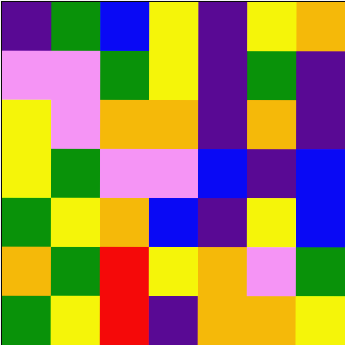[["indigo", "green", "blue", "yellow", "indigo", "yellow", "orange"], ["violet", "violet", "green", "yellow", "indigo", "green", "indigo"], ["yellow", "violet", "orange", "orange", "indigo", "orange", "indigo"], ["yellow", "green", "violet", "violet", "blue", "indigo", "blue"], ["green", "yellow", "orange", "blue", "indigo", "yellow", "blue"], ["orange", "green", "red", "yellow", "orange", "violet", "green"], ["green", "yellow", "red", "indigo", "orange", "orange", "yellow"]]